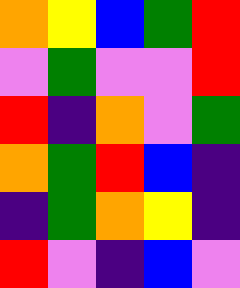[["orange", "yellow", "blue", "green", "red"], ["violet", "green", "violet", "violet", "red"], ["red", "indigo", "orange", "violet", "green"], ["orange", "green", "red", "blue", "indigo"], ["indigo", "green", "orange", "yellow", "indigo"], ["red", "violet", "indigo", "blue", "violet"]]